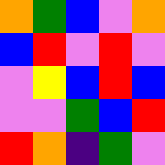[["orange", "green", "blue", "violet", "orange"], ["blue", "red", "violet", "red", "violet"], ["violet", "yellow", "blue", "red", "blue"], ["violet", "violet", "green", "blue", "red"], ["red", "orange", "indigo", "green", "violet"]]